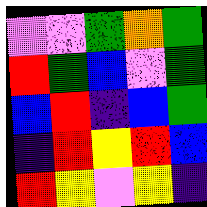[["violet", "violet", "green", "orange", "green"], ["red", "green", "blue", "violet", "green"], ["blue", "red", "indigo", "blue", "green"], ["indigo", "red", "yellow", "red", "blue"], ["red", "yellow", "violet", "yellow", "indigo"]]